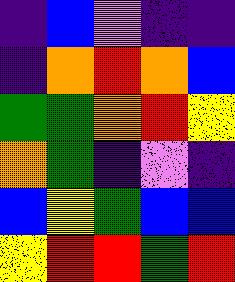[["indigo", "blue", "violet", "indigo", "indigo"], ["indigo", "orange", "red", "orange", "blue"], ["green", "green", "orange", "red", "yellow"], ["orange", "green", "indigo", "violet", "indigo"], ["blue", "yellow", "green", "blue", "blue"], ["yellow", "red", "red", "green", "red"]]